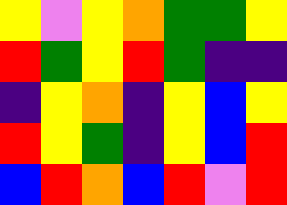[["yellow", "violet", "yellow", "orange", "green", "green", "yellow"], ["red", "green", "yellow", "red", "green", "indigo", "indigo"], ["indigo", "yellow", "orange", "indigo", "yellow", "blue", "yellow"], ["red", "yellow", "green", "indigo", "yellow", "blue", "red"], ["blue", "red", "orange", "blue", "red", "violet", "red"]]